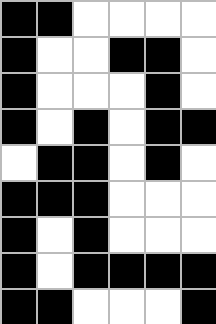[["black", "black", "white", "white", "white", "white"], ["black", "white", "white", "black", "black", "white"], ["black", "white", "white", "white", "black", "white"], ["black", "white", "black", "white", "black", "black"], ["white", "black", "black", "white", "black", "white"], ["black", "black", "black", "white", "white", "white"], ["black", "white", "black", "white", "white", "white"], ["black", "white", "black", "black", "black", "black"], ["black", "black", "white", "white", "white", "black"]]